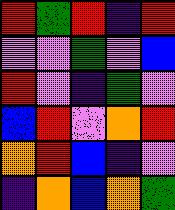[["red", "green", "red", "indigo", "red"], ["violet", "violet", "green", "violet", "blue"], ["red", "violet", "indigo", "green", "violet"], ["blue", "red", "violet", "orange", "red"], ["orange", "red", "blue", "indigo", "violet"], ["indigo", "orange", "blue", "orange", "green"]]